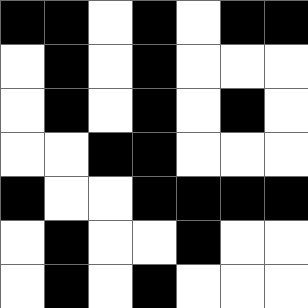[["black", "black", "white", "black", "white", "black", "black"], ["white", "black", "white", "black", "white", "white", "white"], ["white", "black", "white", "black", "white", "black", "white"], ["white", "white", "black", "black", "white", "white", "white"], ["black", "white", "white", "black", "black", "black", "black"], ["white", "black", "white", "white", "black", "white", "white"], ["white", "black", "white", "black", "white", "white", "white"]]